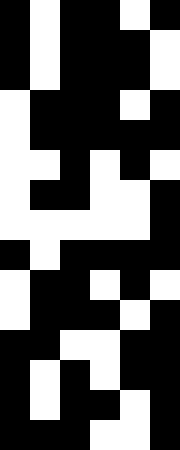[["black", "white", "black", "black", "white", "black"], ["black", "white", "black", "black", "black", "white"], ["black", "white", "black", "black", "black", "white"], ["white", "black", "black", "black", "white", "black"], ["white", "black", "black", "black", "black", "black"], ["white", "white", "black", "white", "black", "white"], ["white", "black", "black", "white", "white", "black"], ["white", "white", "white", "white", "white", "black"], ["black", "white", "black", "black", "black", "black"], ["white", "black", "black", "white", "black", "white"], ["white", "black", "black", "black", "white", "black"], ["black", "black", "white", "white", "black", "black"], ["black", "white", "black", "white", "black", "black"], ["black", "white", "black", "black", "white", "black"], ["black", "black", "black", "white", "white", "black"]]